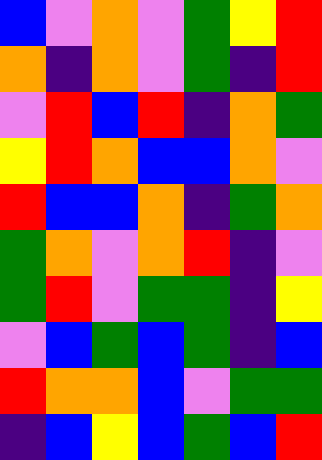[["blue", "violet", "orange", "violet", "green", "yellow", "red"], ["orange", "indigo", "orange", "violet", "green", "indigo", "red"], ["violet", "red", "blue", "red", "indigo", "orange", "green"], ["yellow", "red", "orange", "blue", "blue", "orange", "violet"], ["red", "blue", "blue", "orange", "indigo", "green", "orange"], ["green", "orange", "violet", "orange", "red", "indigo", "violet"], ["green", "red", "violet", "green", "green", "indigo", "yellow"], ["violet", "blue", "green", "blue", "green", "indigo", "blue"], ["red", "orange", "orange", "blue", "violet", "green", "green"], ["indigo", "blue", "yellow", "blue", "green", "blue", "red"]]